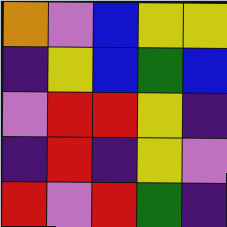[["orange", "violet", "blue", "yellow", "yellow"], ["indigo", "yellow", "blue", "green", "blue"], ["violet", "red", "red", "yellow", "indigo"], ["indigo", "red", "indigo", "yellow", "violet"], ["red", "violet", "red", "green", "indigo"]]